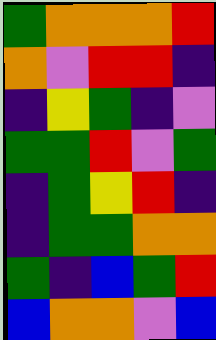[["green", "orange", "orange", "orange", "red"], ["orange", "violet", "red", "red", "indigo"], ["indigo", "yellow", "green", "indigo", "violet"], ["green", "green", "red", "violet", "green"], ["indigo", "green", "yellow", "red", "indigo"], ["indigo", "green", "green", "orange", "orange"], ["green", "indigo", "blue", "green", "red"], ["blue", "orange", "orange", "violet", "blue"]]